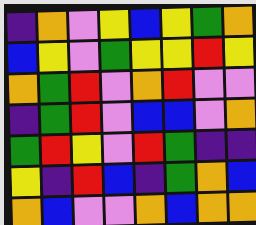[["indigo", "orange", "violet", "yellow", "blue", "yellow", "green", "orange"], ["blue", "yellow", "violet", "green", "yellow", "yellow", "red", "yellow"], ["orange", "green", "red", "violet", "orange", "red", "violet", "violet"], ["indigo", "green", "red", "violet", "blue", "blue", "violet", "orange"], ["green", "red", "yellow", "violet", "red", "green", "indigo", "indigo"], ["yellow", "indigo", "red", "blue", "indigo", "green", "orange", "blue"], ["orange", "blue", "violet", "violet", "orange", "blue", "orange", "orange"]]